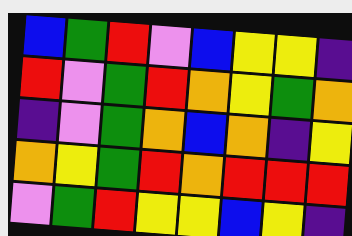[["blue", "green", "red", "violet", "blue", "yellow", "yellow", "indigo"], ["red", "violet", "green", "red", "orange", "yellow", "green", "orange"], ["indigo", "violet", "green", "orange", "blue", "orange", "indigo", "yellow"], ["orange", "yellow", "green", "red", "orange", "red", "red", "red"], ["violet", "green", "red", "yellow", "yellow", "blue", "yellow", "indigo"]]